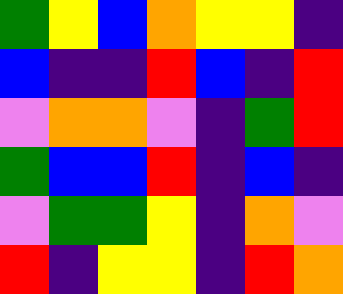[["green", "yellow", "blue", "orange", "yellow", "yellow", "indigo"], ["blue", "indigo", "indigo", "red", "blue", "indigo", "red"], ["violet", "orange", "orange", "violet", "indigo", "green", "red"], ["green", "blue", "blue", "red", "indigo", "blue", "indigo"], ["violet", "green", "green", "yellow", "indigo", "orange", "violet"], ["red", "indigo", "yellow", "yellow", "indigo", "red", "orange"]]